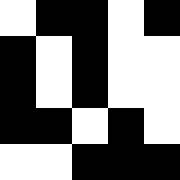[["white", "black", "black", "white", "black"], ["black", "white", "black", "white", "white"], ["black", "white", "black", "white", "white"], ["black", "black", "white", "black", "white"], ["white", "white", "black", "black", "black"]]